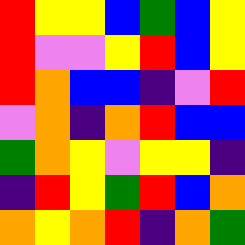[["red", "yellow", "yellow", "blue", "green", "blue", "yellow"], ["red", "violet", "violet", "yellow", "red", "blue", "yellow"], ["red", "orange", "blue", "blue", "indigo", "violet", "red"], ["violet", "orange", "indigo", "orange", "red", "blue", "blue"], ["green", "orange", "yellow", "violet", "yellow", "yellow", "indigo"], ["indigo", "red", "yellow", "green", "red", "blue", "orange"], ["orange", "yellow", "orange", "red", "indigo", "orange", "green"]]